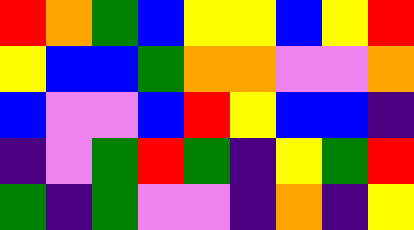[["red", "orange", "green", "blue", "yellow", "yellow", "blue", "yellow", "red"], ["yellow", "blue", "blue", "green", "orange", "orange", "violet", "violet", "orange"], ["blue", "violet", "violet", "blue", "red", "yellow", "blue", "blue", "indigo"], ["indigo", "violet", "green", "red", "green", "indigo", "yellow", "green", "red"], ["green", "indigo", "green", "violet", "violet", "indigo", "orange", "indigo", "yellow"]]